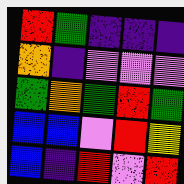[["red", "green", "indigo", "indigo", "indigo"], ["orange", "indigo", "violet", "violet", "violet"], ["green", "orange", "green", "red", "green"], ["blue", "blue", "violet", "red", "yellow"], ["blue", "indigo", "red", "violet", "red"]]